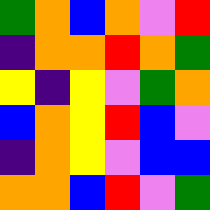[["green", "orange", "blue", "orange", "violet", "red"], ["indigo", "orange", "orange", "red", "orange", "green"], ["yellow", "indigo", "yellow", "violet", "green", "orange"], ["blue", "orange", "yellow", "red", "blue", "violet"], ["indigo", "orange", "yellow", "violet", "blue", "blue"], ["orange", "orange", "blue", "red", "violet", "green"]]